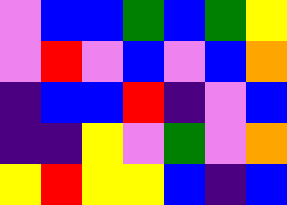[["violet", "blue", "blue", "green", "blue", "green", "yellow"], ["violet", "red", "violet", "blue", "violet", "blue", "orange"], ["indigo", "blue", "blue", "red", "indigo", "violet", "blue"], ["indigo", "indigo", "yellow", "violet", "green", "violet", "orange"], ["yellow", "red", "yellow", "yellow", "blue", "indigo", "blue"]]